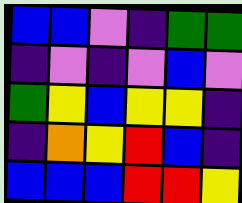[["blue", "blue", "violet", "indigo", "green", "green"], ["indigo", "violet", "indigo", "violet", "blue", "violet"], ["green", "yellow", "blue", "yellow", "yellow", "indigo"], ["indigo", "orange", "yellow", "red", "blue", "indigo"], ["blue", "blue", "blue", "red", "red", "yellow"]]